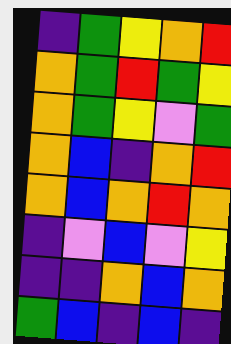[["indigo", "green", "yellow", "orange", "red"], ["orange", "green", "red", "green", "yellow"], ["orange", "green", "yellow", "violet", "green"], ["orange", "blue", "indigo", "orange", "red"], ["orange", "blue", "orange", "red", "orange"], ["indigo", "violet", "blue", "violet", "yellow"], ["indigo", "indigo", "orange", "blue", "orange"], ["green", "blue", "indigo", "blue", "indigo"]]